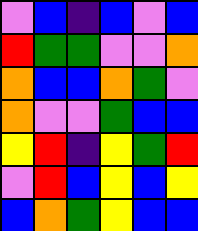[["violet", "blue", "indigo", "blue", "violet", "blue"], ["red", "green", "green", "violet", "violet", "orange"], ["orange", "blue", "blue", "orange", "green", "violet"], ["orange", "violet", "violet", "green", "blue", "blue"], ["yellow", "red", "indigo", "yellow", "green", "red"], ["violet", "red", "blue", "yellow", "blue", "yellow"], ["blue", "orange", "green", "yellow", "blue", "blue"]]